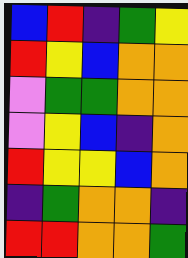[["blue", "red", "indigo", "green", "yellow"], ["red", "yellow", "blue", "orange", "orange"], ["violet", "green", "green", "orange", "orange"], ["violet", "yellow", "blue", "indigo", "orange"], ["red", "yellow", "yellow", "blue", "orange"], ["indigo", "green", "orange", "orange", "indigo"], ["red", "red", "orange", "orange", "green"]]